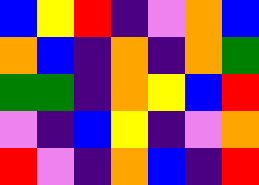[["blue", "yellow", "red", "indigo", "violet", "orange", "blue"], ["orange", "blue", "indigo", "orange", "indigo", "orange", "green"], ["green", "green", "indigo", "orange", "yellow", "blue", "red"], ["violet", "indigo", "blue", "yellow", "indigo", "violet", "orange"], ["red", "violet", "indigo", "orange", "blue", "indigo", "red"]]